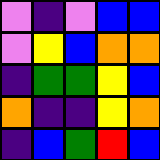[["violet", "indigo", "violet", "blue", "blue"], ["violet", "yellow", "blue", "orange", "orange"], ["indigo", "green", "green", "yellow", "blue"], ["orange", "indigo", "indigo", "yellow", "orange"], ["indigo", "blue", "green", "red", "blue"]]